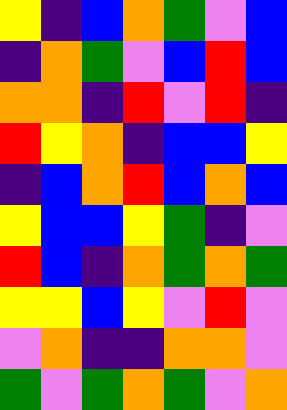[["yellow", "indigo", "blue", "orange", "green", "violet", "blue"], ["indigo", "orange", "green", "violet", "blue", "red", "blue"], ["orange", "orange", "indigo", "red", "violet", "red", "indigo"], ["red", "yellow", "orange", "indigo", "blue", "blue", "yellow"], ["indigo", "blue", "orange", "red", "blue", "orange", "blue"], ["yellow", "blue", "blue", "yellow", "green", "indigo", "violet"], ["red", "blue", "indigo", "orange", "green", "orange", "green"], ["yellow", "yellow", "blue", "yellow", "violet", "red", "violet"], ["violet", "orange", "indigo", "indigo", "orange", "orange", "violet"], ["green", "violet", "green", "orange", "green", "violet", "orange"]]